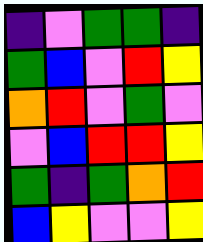[["indigo", "violet", "green", "green", "indigo"], ["green", "blue", "violet", "red", "yellow"], ["orange", "red", "violet", "green", "violet"], ["violet", "blue", "red", "red", "yellow"], ["green", "indigo", "green", "orange", "red"], ["blue", "yellow", "violet", "violet", "yellow"]]